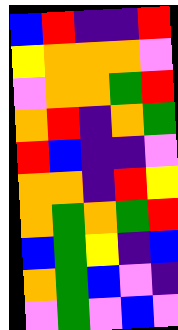[["blue", "red", "indigo", "indigo", "red"], ["yellow", "orange", "orange", "orange", "violet"], ["violet", "orange", "orange", "green", "red"], ["orange", "red", "indigo", "orange", "green"], ["red", "blue", "indigo", "indigo", "violet"], ["orange", "orange", "indigo", "red", "yellow"], ["orange", "green", "orange", "green", "red"], ["blue", "green", "yellow", "indigo", "blue"], ["orange", "green", "blue", "violet", "indigo"], ["violet", "green", "violet", "blue", "violet"]]